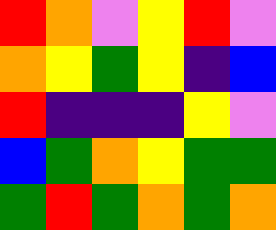[["red", "orange", "violet", "yellow", "red", "violet"], ["orange", "yellow", "green", "yellow", "indigo", "blue"], ["red", "indigo", "indigo", "indigo", "yellow", "violet"], ["blue", "green", "orange", "yellow", "green", "green"], ["green", "red", "green", "orange", "green", "orange"]]